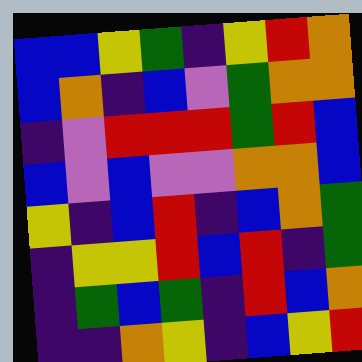[["blue", "blue", "yellow", "green", "indigo", "yellow", "red", "orange"], ["blue", "orange", "indigo", "blue", "violet", "green", "orange", "orange"], ["indigo", "violet", "red", "red", "red", "green", "red", "blue"], ["blue", "violet", "blue", "violet", "violet", "orange", "orange", "blue"], ["yellow", "indigo", "blue", "red", "indigo", "blue", "orange", "green"], ["indigo", "yellow", "yellow", "red", "blue", "red", "indigo", "green"], ["indigo", "green", "blue", "green", "indigo", "red", "blue", "orange"], ["indigo", "indigo", "orange", "yellow", "indigo", "blue", "yellow", "red"]]